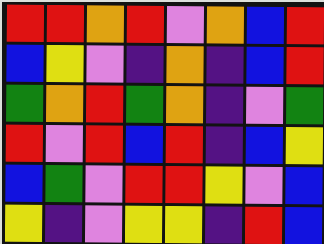[["red", "red", "orange", "red", "violet", "orange", "blue", "red"], ["blue", "yellow", "violet", "indigo", "orange", "indigo", "blue", "red"], ["green", "orange", "red", "green", "orange", "indigo", "violet", "green"], ["red", "violet", "red", "blue", "red", "indigo", "blue", "yellow"], ["blue", "green", "violet", "red", "red", "yellow", "violet", "blue"], ["yellow", "indigo", "violet", "yellow", "yellow", "indigo", "red", "blue"]]